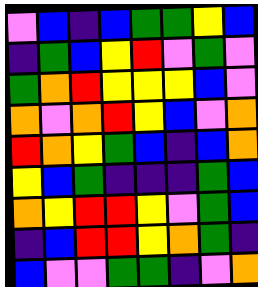[["violet", "blue", "indigo", "blue", "green", "green", "yellow", "blue"], ["indigo", "green", "blue", "yellow", "red", "violet", "green", "violet"], ["green", "orange", "red", "yellow", "yellow", "yellow", "blue", "violet"], ["orange", "violet", "orange", "red", "yellow", "blue", "violet", "orange"], ["red", "orange", "yellow", "green", "blue", "indigo", "blue", "orange"], ["yellow", "blue", "green", "indigo", "indigo", "indigo", "green", "blue"], ["orange", "yellow", "red", "red", "yellow", "violet", "green", "blue"], ["indigo", "blue", "red", "red", "yellow", "orange", "green", "indigo"], ["blue", "violet", "violet", "green", "green", "indigo", "violet", "orange"]]